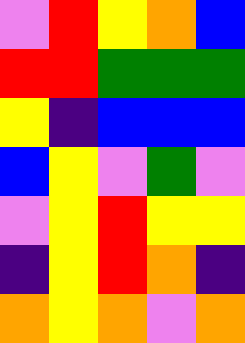[["violet", "red", "yellow", "orange", "blue"], ["red", "red", "green", "green", "green"], ["yellow", "indigo", "blue", "blue", "blue"], ["blue", "yellow", "violet", "green", "violet"], ["violet", "yellow", "red", "yellow", "yellow"], ["indigo", "yellow", "red", "orange", "indigo"], ["orange", "yellow", "orange", "violet", "orange"]]